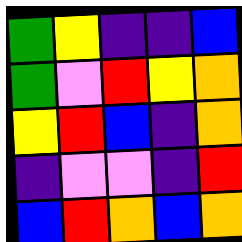[["green", "yellow", "indigo", "indigo", "blue"], ["green", "violet", "red", "yellow", "orange"], ["yellow", "red", "blue", "indigo", "orange"], ["indigo", "violet", "violet", "indigo", "red"], ["blue", "red", "orange", "blue", "orange"]]